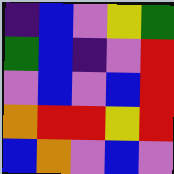[["indigo", "blue", "violet", "yellow", "green"], ["green", "blue", "indigo", "violet", "red"], ["violet", "blue", "violet", "blue", "red"], ["orange", "red", "red", "yellow", "red"], ["blue", "orange", "violet", "blue", "violet"]]